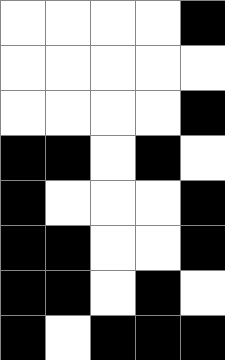[["white", "white", "white", "white", "black"], ["white", "white", "white", "white", "white"], ["white", "white", "white", "white", "black"], ["black", "black", "white", "black", "white"], ["black", "white", "white", "white", "black"], ["black", "black", "white", "white", "black"], ["black", "black", "white", "black", "white"], ["black", "white", "black", "black", "black"]]